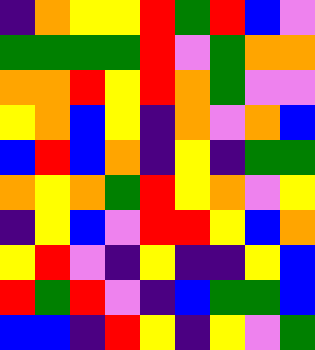[["indigo", "orange", "yellow", "yellow", "red", "green", "red", "blue", "violet"], ["green", "green", "green", "green", "red", "violet", "green", "orange", "orange"], ["orange", "orange", "red", "yellow", "red", "orange", "green", "violet", "violet"], ["yellow", "orange", "blue", "yellow", "indigo", "orange", "violet", "orange", "blue"], ["blue", "red", "blue", "orange", "indigo", "yellow", "indigo", "green", "green"], ["orange", "yellow", "orange", "green", "red", "yellow", "orange", "violet", "yellow"], ["indigo", "yellow", "blue", "violet", "red", "red", "yellow", "blue", "orange"], ["yellow", "red", "violet", "indigo", "yellow", "indigo", "indigo", "yellow", "blue"], ["red", "green", "red", "violet", "indigo", "blue", "green", "green", "blue"], ["blue", "blue", "indigo", "red", "yellow", "indigo", "yellow", "violet", "green"]]